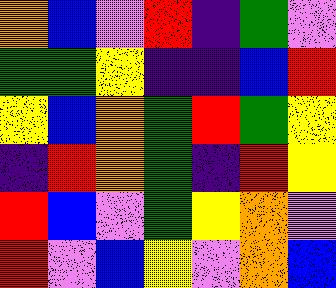[["orange", "blue", "violet", "red", "indigo", "green", "violet"], ["green", "green", "yellow", "indigo", "indigo", "blue", "red"], ["yellow", "blue", "orange", "green", "red", "green", "yellow"], ["indigo", "red", "orange", "green", "indigo", "red", "yellow"], ["red", "blue", "violet", "green", "yellow", "orange", "violet"], ["red", "violet", "blue", "yellow", "violet", "orange", "blue"]]